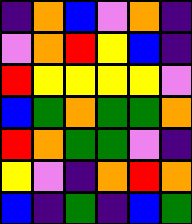[["indigo", "orange", "blue", "violet", "orange", "indigo"], ["violet", "orange", "red", "yellow", "blue", "indigo"], ["red", "yellow", "yellow", "yellow", "yellow", "violet"], ["blue", "green", "orange", "green", "green", "orange"], ["red", "orange", "green", "green", "violet", "indigo"], ["yellow", "violet", "indigo", "orange", "red", "orange"], ["blue", "indigo", "green", "indigo", "blue", "green"]]